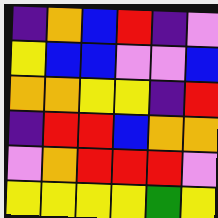[["indigo", "orange", "blue", "red", "indigo", "violet"], ["yellow", "blue", "blue", "violet", "violet", "blue"], ["orange", "orange", "yellow", "yellow", "indigo", "red"], ["indigo", "red", "red", "blue", "orange", "orange"], ["violet", "orange", "red", "red", "red", "violet"], ["yellow", "yellow", "yellow", "yellow", "green", "yellow"]]